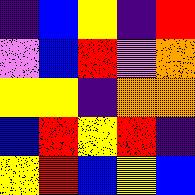[["indigo", "blue", "yellow", "indigo", "red"], ["violet", "blue", "red", "violet", "orange"], ["yellow", "yellow", "indigo", "orange", "orange"], ["blue", "red", "yellow", "red", "indigo"], ["yellow", "red", "blue", "yellow", "blue"]]